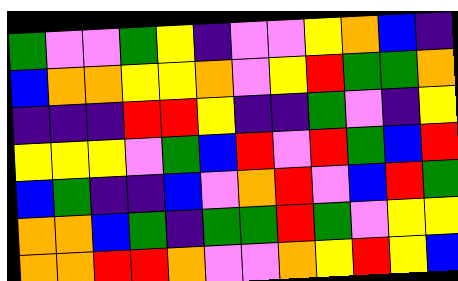[["green", "violet", "violet", "green", "yellow", "indigo", "violet", "violet", "yellow", "orange", "blue", "indigo"], ["blue", "orange", "orange", "yellow", "yellow", "orange", "violet", "yellow", "red", "green", "green", "orange"], ["indigo", "indigo", "indigo", "red", "red", "yellow", "indigo", "indigo", "green", "violet", "indigo", "yellow"], ["yellow", "yellow", "yellow", "violet", "green", "blue", "red", "violet", "red", "green", "blue", "red"], ["blue", "green", "indigo", "indigo", "blue", "violet", "orange", "red", "violet", "blue", "red", "green"], ["orange", "orange", "blue", "green", "indigo", "green", "green", "red", "green", "violet", "yellow", "yellow"], ["orange", "orange", "red", "red", "orange", "violet", "violet", "orange", "yellow", "red", "yellow", "blue"]]